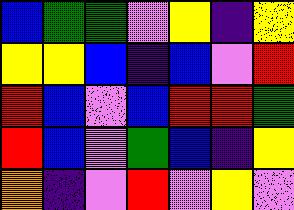[["blue", "green", "green", "violet", "yellow", "indigo", "yellow"], ["yellow", "yellow", "blue", "indigo", "blue", "violet", "red"], ["red", "blue", "violet", "blue", "red", "red", "green"], ["red", "blue", "violet", "green", "blue", "indigo", "yellow"], ["orange", "indigo", "violet", "red", "violet", "yellow", "violet"]]